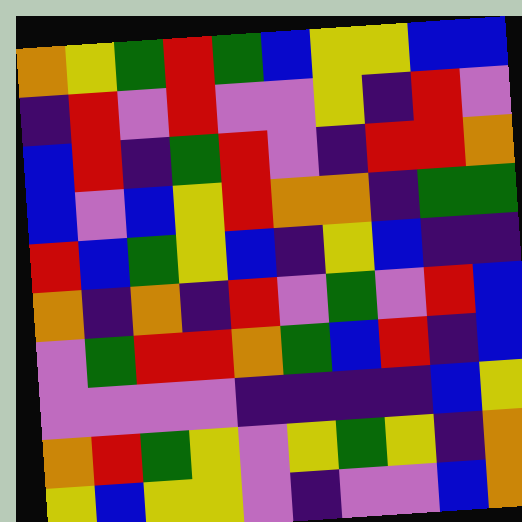[["orange", "yellow", "green", "red", "green", "blue", "yellow", "yellow", "blue", "blue"], ["indigo", "red", "violet", "red", "violet", "violet", "yellow", "indigo", "red", "violet"], ["blue", "red", "indigo", "green", "red", "violet", "indigo", "red", "red", "orange"], ["blue", "violet", "blue", "yellow", "red", "orange", "orange", "indigo", "green", "green"], ["red", "blue", "green", "yellow", "blue", "indigo", "yellow", "blue", "indigo", "indigo"], ["orange", "indigo", "orange", "indigo", "red", "violet", "green", "violet", "red", "blue"], ["violet", "green", "red", "red", "orange", "green", "blue", "red", "indigo", "blue"], ["violet", "violet", "violet", "violet", "indigo", "indigo", "indigo", "indigo", "blue", "yellow"], ["orange", "red", "green", "yellow", "violet", "yellow", "green", "yellow", "indigo", "orange"], ["yellow", "blue", "yellow", "yellow", "violet", "indigo", "violet", "violet", "blue", "orange"]]